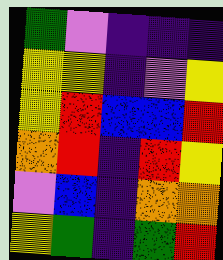[["green", "violet", "indigo", "indigo", "indigo"], ["yellow", "yellow", "indigo", "violet", "yellow"], ["yellow", "red", "blue", "blue", "red"], ["orange", "red", "indigo", "red", "yellow"], ["violet", "blue", "indigo", "orange", "orange"], ["yellow", "green", "indigo", "green", "red"]]